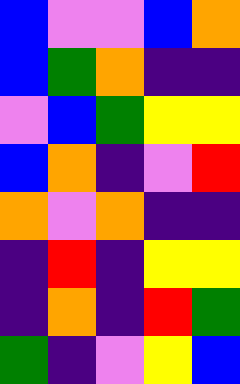[["blue", "violet", "violet", "blue", "orange"], ["blue", "green", "orange", "indigo", "indigo"], ["violet", "blue", "green", "yellow", "yellow"], ["blue", "orange", "indigo", "violet", "red"], ["orange", "violet", "orange", "indigo", "indigo"], ["indigo", "red", "indigo", "yellow", "yellow"], ["indigo", "orange", "indigo", "red", "green"], ["green", "indigo", "violet", "yellow", "blue"]]